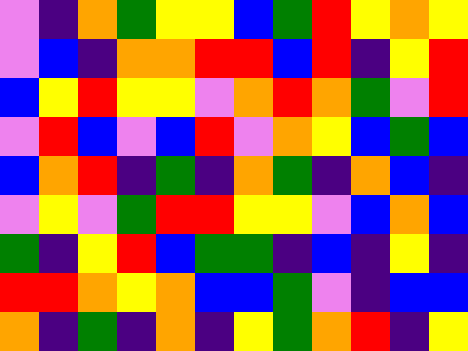[["violet", "indigo", "orange", "green", "yellow", "yellow", "blue", "green", "red", "yellow", "orange", "yellow"], ["violet", "blue", "indigo", "orange", "orange", "red", "red", "blue", "red", "indigo", "yellow", "red"], ["blue", "yellow", "red", "yellow", "yellow", "violet", "orange", "red", "orange", "green", "violet", "red"], ["violet", "red", "blue", "violet", "blue", "red", "violet", "orange", "yellow", "blue", "green", "blue"], ["blue", "orange", "red", "indigo", "green", "indigo", "orange", "green", "indigo", "orange", "blue", "indigo"], ["violet", "yellow", "violet", "green", "red", "red", "yellow", "yellow", "violet", "blue", "orange", "blue"], ["green", "indigo", "yellow", "red", "blue", "green", "green", "indigo", "blue", "indigo", "yellow", "indigo"], ["red", "red", "orange", "yellow", "orange", "blue", "blue", "green", "violet", "indigo", "blue", "blue"], ["orange", "indigo", "green", "indigo", "orange", "indigo", "yellow", "green", "orange", "red", "indigo", "yellow"]]